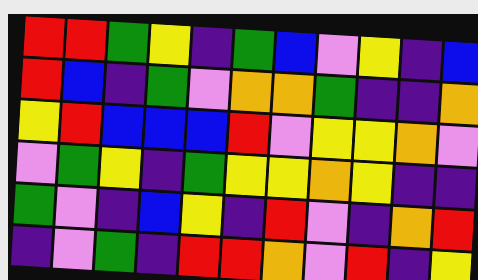[["red", "red", "green", "yellow", "indigo", "green", "blue", "violet", "yellow", "indigo", "blue"], ["red", "blue", "indigo", "green", "violet", "orange", "orange", "green", "indigo", "indigo", "orange"], ["yellow", "red", "blue", "blue", "blue", "red", "violet", "yellow", "yellow", "orange", "violet"], ["violet", "green", "yellow", "indigo", "green", "yellow", "yellow", "orange", "yellow", "indigo", "indigo"], ["green", "violet", "indigo", "blue", "yellow", "indigo", "red", "violet", "indigo", "orange", "red"], ["indigo", "violet", "green", "indigo", "red", "red", "orange", "violet", "red", "indigo", "yellow"]]